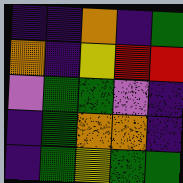[["indigo", "indigo", "orange", "indigo", "green"], ["orange", "indigo", "yellow", "red", "red"], ["violet", "green", "green", "violet", "indigo"], ["indigo", "green", "orange", "orange", "indigo"], ["indigo", "green", "yellow", "green", "green"]]